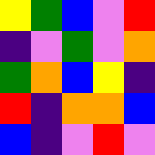[["yellow", "green", "blue", "violet", "red"], ["indigo", "violet", "green", "violet", "orange"], ["green", "orange", "blue", "yellow", "indigo"], ["red", "indigo", "orange", "orange", "blue"], ["blue", "indigo", "violet", "red", "violet"]]